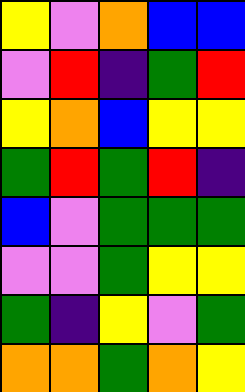[["yellow", "violet", "orange", "blue", "blue"], ["violet", "red", "indigo", "green", "red"], ["yellow", "orange", "blue", "yellow", "yellow"], ["green", "red", "green", "red", "indigo"], ["blue", "violet", "green", "green", "green"], ["violet", "violet", "green", "yellow", "yellow"], ["green", "indigo", "yellow", "violet", "green"], ["orange", "orange", "green", "orange", "yellow"]]